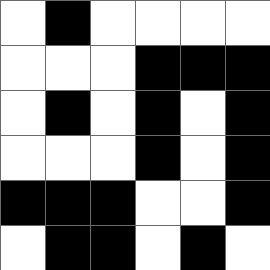[["white", "black", "white", "white", "white", "white"], ["white", "white", "white", "black", "black", "black"], ["white", "black", "white", "black", "white", "black"], ["white", "white", "white", "black", "white", "black"], ["black", "black", "black", "white", "white", "black"], ["white", "black", "black", "white", "black", "white"]]